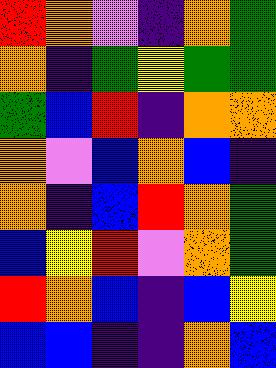[["red", "orange", "violet", "indigo", "orange", "green"], ["orange", "indigo", "green", "yellow", "green", "green"], ["green", "blue", "red", "indigo", "orange", "orange"], ["orange", "violet", "blue", "orange", "blue", "indigo"], ["orange", "indigo", "blue", "red", "orange", "green"], ["blue", "yellow", "red", "violet", "orange", "green"], ["red", "orange", "blue", "indigo", "blue", "yellow"], ["blue", "blue", "indigo", "indigo", "orange", "blue"]]